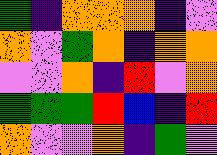[["green", "indigo", "orange", "orange", "orange", "indigo", "violet"], ["orange", "violet", "green", "orange", "indigo", "orange", "orange"], ["violet", "violet", "orange", "indigo", "red", "violet", "orange"], ["green", "green", "green", "red", "blue", "indigo", "red"], ["orange", "violet", "violet", "orange", "indigo", "green", "violet"]]